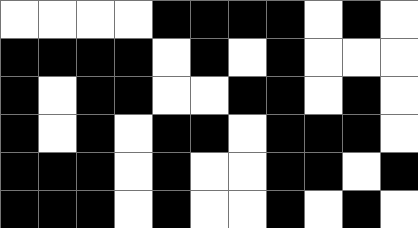[["white", "white", "white", "white", "black", "black", "black", "black", "white", "black", "white"], ["black", "black", "black", "black", "white", "black", "white", "black", "white", "white", "white"], ["black", "white", "black", "black", "white", "white", "black", "black", "white", "black", "white"], ["black", "white", "black", "white", "black", "black", "white", "black", "black", "black", "white"], ["black", "black", "black", "white", "black", "white", "white", "black", "black", "white", "black"], ["black", "black", "black", "white", "black", "white", "white", "black", "white", "black", "white"]]